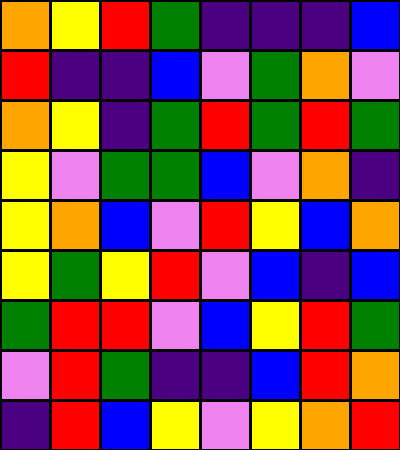[["orange", "yellow", "red", "green", "indigo", "indigo", "indigo", "blue"], ["red", "indigo", "indigo", "blue", "violet", "green", "orange", "violet"], ["orange", "yellow", "indigo", "green", "red", "green", "red", "green"], ["yellow", "violet", "green", "green", "blue", "violet", "orange", "indigo"], ["yellow", "orange", "blue", "violet", "red", "yellow", "blue", "orange"], ["yellow", "green", "yellow", "red", "violet", "blue", "indigo", "blue"], ["green", "red", "red", "violet", "blue", "yellow", "red", "green"], ["violet", "red", "green", "indigo", "indigo", "blue", "red", "orange"], ["indigo", "red", "blue", "yellow", "violet", "yellow", "orange", "red"]]